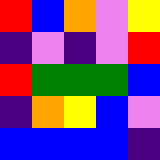[["red", "blue", "orange", "violet", "yellow"], ["indigo", "violet", "indigo", "violet", "red"], ["red", "green", "green", "green", "blue"], ["indigo", "orange", "yellow", "blue", "violet"], ["blue", "blue", "blue", "blue", "indigo"]]